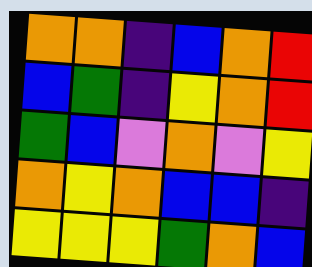[["orange", "orange", "indigo", "blue", "orange", "red"], ["blue", "green", "indigo", "yellow", "orange", "red"], ["green", "blue", "violet", "orange", "violet", "yellow"], ["orange", "yellow", "orange", "blue", "blue", "indigo"], ["yellow", "yellow", "yellow", "green", "orange", "blue"]]